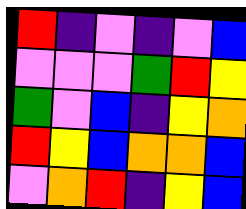[["red", "indigo", "violet", "indigo", "violet", "blue"], ["violet", "violet", "violet", "green", "red", "yellow"], ["green", "violet", "blue", "indigo", "yellow", "orange"], ["red", "yellow", "blue", "orange", "orange", "blue"], ["violet", "orange", "red", "indigo", "yellow", "blue"]]